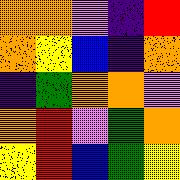[["orange", "orange", "violet", "indigo", "red"], ["orange", "yellow", "blue", "indigo", "orange"], ["indigo", "green", "orange", "orange", "violet"], ["orange", "red", "violet", "green", "orange"], ["yellow", "red", "blue", "green", "yellow"]]